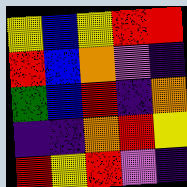[["yellow", "blue", "yellow", "red", "red"], ["red", "blue", "orange", "violet", "indigo"], ["green", "blue", "red", "indigo", "orange"], ["indigo", "indigo", "orange", "red", "yellow"], ["red", "yellow", "red", "violet", "indigo"]]